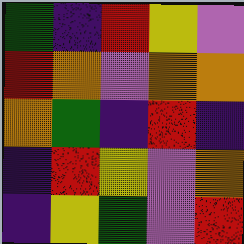[["green", "indigo", "red", "yellow", "violet"], ["red", "orange", "violet", "orange", "orange"], ["orange", "green", "indigo", "red", "indigo"], ["indigo", "red", "yellow", "violet", "orange"], ["indigo", "yellow", "green", "violet", "red"]]